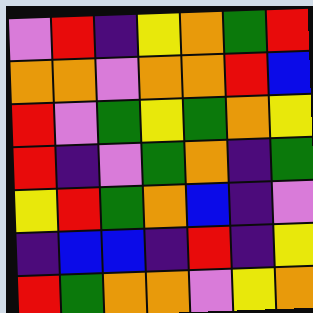[["violet", "red", "indigo", "yellow", "orange", "green", "red"], ["orange", "orange", "violet", "orange", "orange", "red", "blue"], ["red", "violet", "green", "yellow", "green", "orange", "yellow"], ["red", "indigo", "violet", "green", "orange", "indigo", "green"], ["yellow", "red", "green", "orange", "blue", "indigo", "violet"], ["indigo", "blue", "blue", "indigo", "red", "indigo", "yellow"], ["red", "green", "orange", "orange", "violet", "yellow", "orange"]]